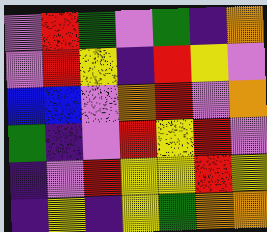[["violet", "red", "green", "violet", "green", "indigo", "orange"], ["violet", "red", "yellow", "indigo", "red", "yellow", "violet"], ["blue", "blue", "violet", "orange", "red", "violet", "orange"], ["green", "indigo", "violet", "red", "yellow", "red", "violet"], ["indigo", "violet", "red", "yellow", "yellow", "red", "yellow"], ["indigo", "yellow", "indigo", "yellow", "green", "orange", "orange"]]